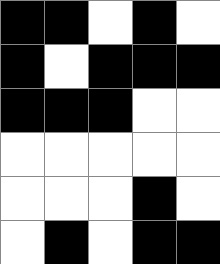[["black", "black", "white", "black", "white"], ["black", "white", "black", "black", "black"], ["black", "black", "black", "white", "white"], ["white", "white", "white", "white", "white"], ["white", "white", "white", "black", "white"], ["white", "black", "white", "black", "black"]]